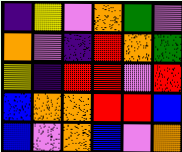[["indigo", "yellow", "violet", "orange", "green", "violet"], ["orange", "violet", "indigo", "red", "orange", "green"], ["yellow", "indigo", "red", "red", "violet", "red"], ["blue", "orange", "orange", "red", "red", "blue"], ["blue", "violet", "orange", "blue", "violet", "orange"]]